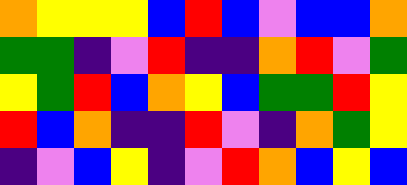[["orange", "yellow", "yellow", "yellow", "blue", "red", "blue", "violet", "blue", "blue", "orange"], ["green", "green", "indigo", "violet", "red", "indigo", "indigo", "orange", "red", "violet", "green"], ["yellow", "green", "red", "blue", "orange", "yellow", "blue", "green", "green", "red", "yellow"], ["red", "blue", "orange", "indigo", "indigo", "red", "violet", "indigo", "orange", "green", "yellow"], ["indigo", "violet", "blue", "yellow", "indigo", "violet", "red", "orange", "blue", "yellow", "blue"]]